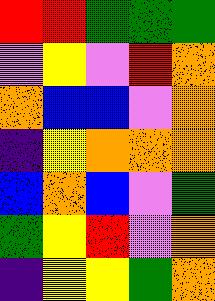[["red", "red", "green", "green", "green"], ["violet", "yellow", "violet", "red", "orange"], ["orange", "blue", "blue", "violet", "orange"], ["indigo", "yellow", "orange", "orange", "orange"], ["blue", "orange", "blue", "violet", "green"], ["green", "yellow", "red", "violet", "orange"], ["indigo", "yellow", "yellow", "green", "orange"]]